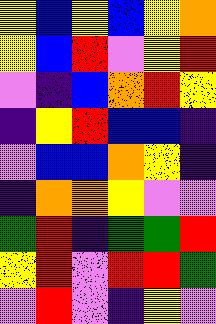[["yellow", "blue", "yellow", "blue", "yellow", "orange"], ["yellow", "blue", "red", "violet", "yellow", "red"], ["violet", "indigo", "blue", "orange", "red", "yellow"], ["indigo", "yellow", "red", "blue", "blue", "indigo"], ["violet", "blue", "blue", "orange", "yellow", "indigo"], ["indigo", "orange", "orange", "yellow", "violet", "violet"], ["green", "red", "indigo", "green", "green", "red"], ["yellow", "red", "violet", "red", "red", "green"], ["violet", "red", "violet", "indigo", "yellow", "violet"]]